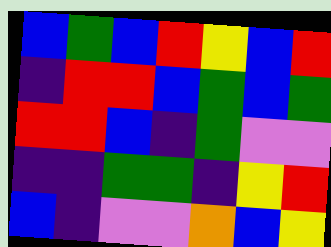[["blue", "green", "blue", "red", "yellow", "blue", "red"], ["indigo", "red", "red", "blue", "green", "blue", "green"], ["red", "red", "blue", "indigo", "green", "violet", "violet"], ["indigo", "indigo", "green", "green", "indigo", "yellow", "red"], ["blue", "indigo", "violet", "violet", "orange", "blue", "yellow"]]